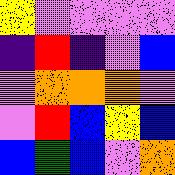[["yellow", "violet", "violet", "violet", "violet"], ["indigo", "red", "indigo", "violet", "blue"], ["violet", "orange", "orange", "orange", "violet"], ["violet", "red", "blue", "yellow", "blue"], ["blue", "green", "blue", "violet", "orange"]]